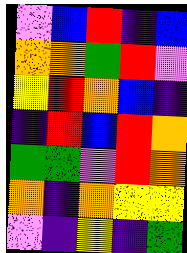[["violet", "blue", "red", "indigo", "blue"], ["orange", "orange", "green", "red", "violet"], ["yellow", "red", "orange", "blue", "indigo"], ["indigo", "red", "blue", "red", "orange"], ["green", "green", "violet", "red", "orange"], ["orange", "indigo", "orange", "yellow", "yellow"], ["violet", "indigo", "yellow", "indigo", "green"]]